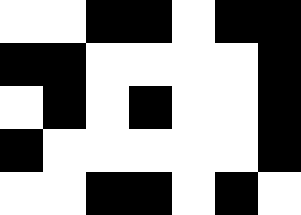[["white", "white", "black", "black", "white", "black", "black"], ["black", "black", "white", "white", "white", "white", "black"], ["white", "black", "white", "black", "white", "white", "black"], ["black", "white", "white", "white", "white", "white", "black"], ["white", "white", "black", "black", "white", "black", "white"]]